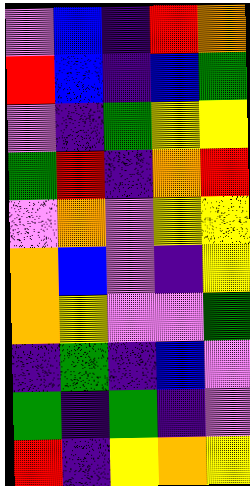[["violet", "blue", "indigo", "red", "orange"], ["red", "blue", "indigo", "blue", "green"], ["violet", "indigo", "green", "yellow", "yellow"], ["green", "red", "indigo", "orange", "red"], ["violet", "orange", "violet", "yellow", "yellow"], ["orange", "blue", "violet", "indigo", "yellow"], ["orange", "yellow", "violet", "violet", "green"], ["indigo", "green", "indigo", "blue", "violet"], ["green", "indigo", "green", "indigo", "violet"], ["red", "indigo", "yellow", "orange", "yellow"]]